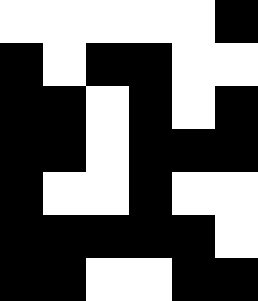[["white", "white", "white", "white", "white", "black"], ["black", "white", "black", "black", "white", "white"], ["black", "black", "white", "black", "white", "black"], ["black", "black", "white", "black", "black", "black"], ["black", "white", "white", "black", "white", "white"], ["black", "black", "black", "black", "black", "white"], ["black", "black", "white", "white", "black", "black"]]